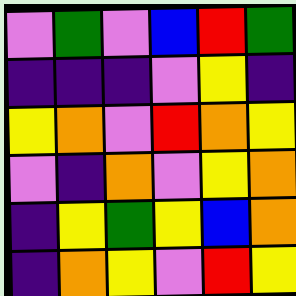[["violet", "green", "violet", "blue", "red", "green"], ["indigo", "indigo", "indigo", "violet", "yellow", "indigo"], ["yellow", "orange", "violet", "red", "orange", "yellow"], ["violet", "indigo", "orange", "violet", "yellow", "orange"], ["indigo", "yellow", "green", "yellow", "blue", "orange"], ["indigo", "orange", "yellow", "violet", "red", "yellow"]]